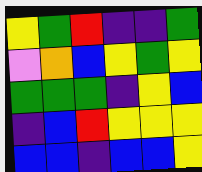[["yellow", "green", "red", "indigo", "indigo", "green"], ["violet", "orange", "blue", "yellow", "green", "yellow"], ["green", "green", "green", "indigo", "yellow", "blue"], ["indigo", "blue", "red", "yellow", "yellow", "yellow"], ["blue", "blue", "indigo", "blue", "blue", "yellow"]]